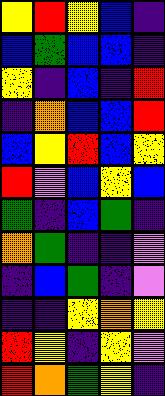[["yellow", "red", "yellow", "blue", "indigo"], ["blue", "green", "blue", "blue", "indigo"], ["yellow", "indigo", "blue", "indigo", "red"], ["indigo", "orange", "blue", "blue", "red"], ["blue", "yellow", "red", "blue", "yellow"], ["red", "violet", "blue", "yellow", "blue"], ["green", "indigo", "blue", "green", "indigo"], ["orange", "green", "indigo", "indigo", "violet"], ["indigo", "blue", "green", "indigo", "violet"], ["indigo", "indigo", "yellow", "orange", "yellow"], ["red", "yellow", "indigo", "yellow", "violet"], ["red", "orange", "green", "yellow", "indigo"]]